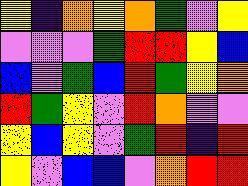[["yellow", "indigo", "orange", "yellow", "orange", "green", "violet", "yellow"], ["violet", "violet", "violet", "green", "red", "red", "yellow", "blue"], ["blue", "violet", "green", "blue", "red", "green", "yellow", "orange"], ["red", "green", "yellow", "violet", "red", "orange", "violet", "violet"], ["yellow", "blue", "yellow", "violet", "green", "red", "indigo", "red"], ["yellow", "violet", "blue", "blue", "violet", "orange", "red", "red"]]